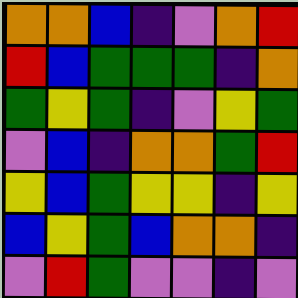[["orange", "orange", "blue", "indigo", "violet", "orange", "red"], ["red", "blue", "green", "green", "green", "indigo", "orange"], ["green", "yellow", "green", "indigo", "violet", "yellow", "green"], ["violet", "blue", "indigo", "orange", "orange", "green", "red"], ["yellow", "blue", "green", "yellow", "yellow", "indigo", "yellow"], ["blue", "yellow", "green", "blue", "orange", "orange", "indigo"], ["violet", "red", "green", "violet", "violet", "indigo", "violet"]]